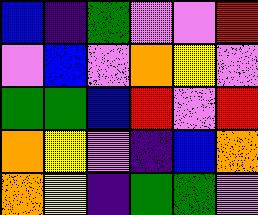[["blue", "indigo", "green", "violet", "violet", "red"], ["violet", "blue", "violet", "orange", "yellow", "violet"], ["green", "green", "blue", "red", "violet", "red"], ["orange", "yellow", "violet", "indigo", "blue", "orange"], ["orange", "yellow", "indigo", "green", "green", "violet"]]